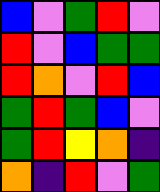[["blue", "violet", "green", "red", "violet"], ["red", "violet", "blue", "green", "green"], ["red", "orange", "violet", "red", "blue"], ["green", "red", "green", "blue", "violet"], ["green", "red", "yellow", "orange", "indigo"], ["orange", "indigo", "red", "violet", "green"]]